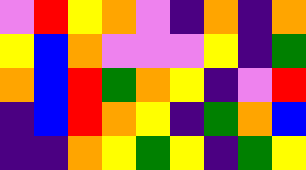[["violet", "red", "yellow", "orange", "violet", "indigo", "orange", "indigo", "orange"], ["yellow", "blue", "orange", "violet", "violet", "violet", "yellow", "indigo", "green"], ["orange", "blue", "red", "green", "orange", "yellow", "indigo", "violet", "red"], ["indigo", "blue", "red", "orange", "yellow", "indigo", "green", "orange", "blue"], ["indigo", "indigo", "orange", "yellow", "green", "yellow", "indigo", "green", "yellow"]]